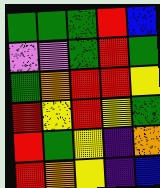[["green", "green", "green", "red", "blue"], ["violet", "violet", "green", "red", "green"], ["green", "orange", "red", "red", "yellow"], ["red", "yellow", "red", "yellow", "green"], ["red", "green", "yellow", "indigo", "orange"], ["red", "orange", "yellow", "indigo", "blue"]]